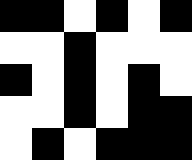[["black", "black", "white", "black", "white", "black"], ["white", "white", "black", "white", "white", "white"], ["black", "white", "black", "white", "black", "white"], ["white", "white", "black", "white", "black", "black"], ["white", "black", "white", "black", "black", "black"]]